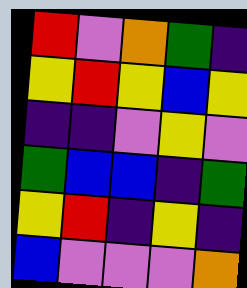[["red", "violet", "orange", "green", "indigo"], ["yellow", "red", "yellow", "blue", "yellow"], ["indigo", "indigo", "violet", "yellow", "violet"], ["green", "blue", "blue", "indigo", "green"], ["yellow", "red", "indigo", "yellow", "indigo"], ["blue", "violet", "violet", "violet", "orange"]]